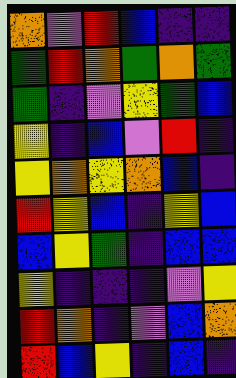[["orange", "violet", "red", "blue", "indigo", "indigo"], ["green", "red", "orange", "green", "orange", "green"], ["green", "indigo", "violet", "yellow", "green", "blue"], ["yellow", "indigo", "blue", "violet", "red", "indigo"], ["yellow", "orange", "yellow", "orange", "blue", "indigo"], ["red", "yellow", "blue", "indigo", "yellow", "blue"], ["blue", "yellow", "green", "indigo", "blue", "blue"], ["yellow", "indigo", "indigo", "indigo", "violet", "yellow"], ["red", "orange", "indigo", "violet", "blue", "orange"], ["red", "blue", "yellow", "indigo", "blue", "indigo"]]